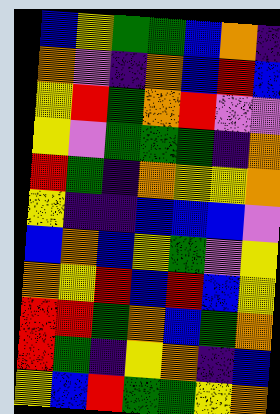[["blue", "yellow", "green", "green", "blue", "orange", "indigo"], ["orange", "violet", "indigo", "orange", "blue", "red", "blue"], ["yellow", "red", "green", "orange", "red", "violet", "violet"], ["yellow", "violet", "green", "green", "green", "indigo", "orange"], ["red", "green", "indigo", "orange", "yellow", "yellow", "orange"], ["yellow", "indigo", "indigo", "blue", "blue", "blue", "violet"], ["blue", "orange", "blue", "yellow", "green", "violet", "yellow"], ["orange", "yellow", "red", "blue", "red", "blue", "yellow"], ["red", "red", "green", "orange", "blue", "green", "orange"], ["red", "green", "indigo", "yellow", "orange", "indigo", "blue"], ["yellow", "blue", "red", "green", "green", "yellow", "orange"]]